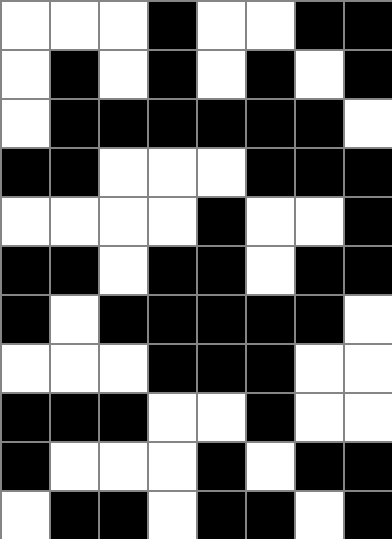[["white", "white", "white", "black", "white", "white", "black", "black"], ["white", "black", "white", "black", "white", "black", "white", "black"], ["white", "black", "black", "black", "black", "black", "black", "white"], ["black", "black", "white", "white", "white", "black", "black", "black"], ["white", "white", "white", "white", "black", "white", "white", "black"], ["black", "black", "white", "black", "black", "white", "black", "black"], ["black", "white", "black", "black", "black", "black", "black", "white"], ["white", "white", "white", "black", "black", "black", "white", "white"], ["black", "black", "black", "white", "white", "black", "white", "white"], ["black", "white", "white", "white", "black", "white", "black", "black"], ["white", "black", "black", "white", "black", "black", "white", "black"]]